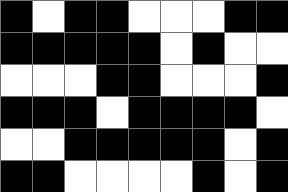[["black", "white", "black", "black", "white", "white", "white", "black", "black"], ["black", "black", "black", "black", "black", "white", "black", "white", "white"], ["white", "white", "white", "black", "black", "white", "white", "white", "black"], ["black", "black", "black", "white", "black", "black", "black", "black", "white"], ["white", "white", "black", "black", "black", "black", "black", "white", "black"], ["black", "black", "white", "white", "white", "white", "black", "white", "black"]]